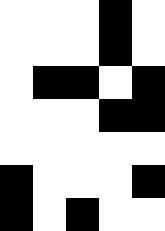[["white", "white", "white", "black", "white"], ["white", "white", "white", "black", "white"], ["white", "black", "black", "white", "black"], ["white", "white", "white", "black", "black"], ["white", "white", "white", "white", "white"], ["black", "white", "white", "white", "black"], ["black", "white", "black", "white", "white"]]